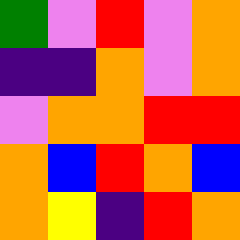[["green", "violet", "red", "violet", "orange"], ["indigo", "indigo", "orange", "violet", "orange"], ["violet", "orange", "orange", "red", "red"], ["orange", "blue", "red", "orange", "blue"], ["orange", "yellow", "indigo", "red", "orange"]]